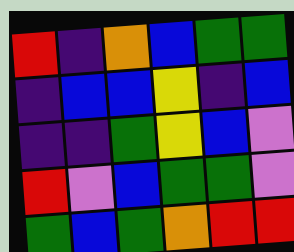[["red", "indigo", "orange", "blue", "green", "green"], ["indigo", "blue", "blue", "yellow", "indigo", "blue"], ["indigo", "indigo", "green", "yellow", "blue", "violet"], ["red", "violet", "blue", "green", "green", "violet"], ["green", "blue", "green", "orange", "red", "red"]]